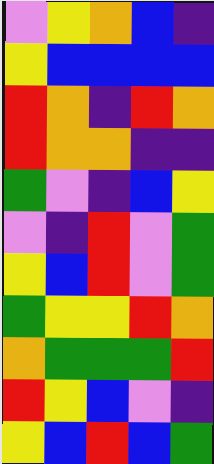[["violet", "yellow", "orange", "blue", "indigo"], ["yellow", "blue", "blue", "blue", "blue"], ["red", "orange", "indigo", "red", "orange"], ["red", "orange", "orange", "indigo", "indigo"], ["green", "violet", "indigo", "blue", "yellow"], ["violet", "indigo", "red", "violet", "green"], ["yellow", "blue", "red", "violet", "green"], ["green", "yellow", "yellow", "red", "orange"], ["orange", "green", "green", "green", "red"], ["red", "yellow", "blue", "violet", "indigo"], ["yellow", "blue", "red", "blue", "green"]]